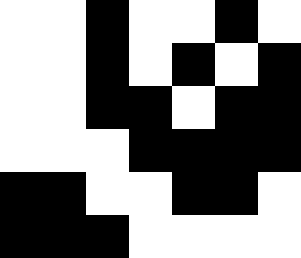[["white", "white", "black", "white", "white", "black", "white"], ["white", "white", "black", "white", "black", "white", "black"], ["white", "white", "black", "black", "white", "black", "black"], ["white", "white", "white", "black", "black", "black", "black"], ["black", "black", "white", "white", "black", "black", "white"], ["black", "black", "black", "white", "white", "white", "white"]]